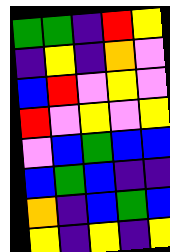[["green", "green", "indigo", "red", "yellow"], ["indigo", "yellow", "indigo", "orange", "violet"], ["blue", "red", "violet", "yellow", "violet"], ["red", "violet", "yellow", "violet", "yellow"], ["violet", "blue", "green", "blue", "blue"], ["blue", "green", "blue", "indigo", "indigo"], ["orange", "indigo", "blue", "green", "blue"], ["yellow", "indigo", "yellow", "indigo", "yellow"]]